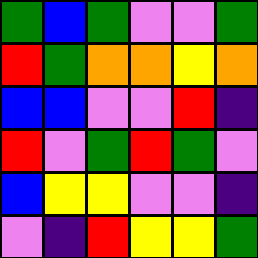[["green", "blue", "green", "violet", "violet", "green"], ["red", "green", "orange", "orange", "yellow", "orange"], ["blue", "blue", "violet", "violet", "red", "indigo"], ["red", "violet", "green", "red", "green", "violet"], ["blue", "yellow", "yellow", "violet", "violet", "indigo"], ["violet", "indigo", "red", "yellow", "yellow", "green"]]